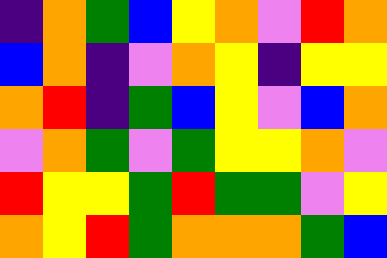[["indigo", "orange", "green", "blue", "yellow", "orange", "violet", "red", "orange"], ["blue", "orange", "indigo", "violet", "orange", "yellow", "indigo", "yellow", "yellow"], ["orange", "red", "indigo", "green", "blue", "yellow", "violet", "blue", "orange"], ["violet", "orange", "green", "violet", "green", "yellow", "yellow", "orange", "violet"], ["red", "yellow", "yellow", "green", "red", "green", "green", "violet", "yellow"], ["orange", "yellow", "red", "green", "orange", "orange", "orange", "green", "blue"]]